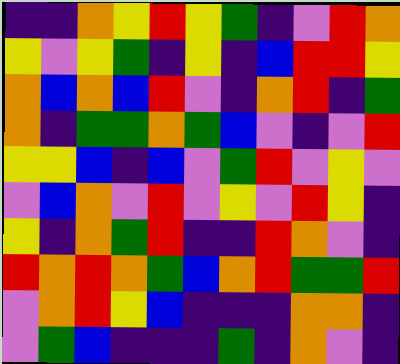[["indigo", "indigo", "orange", "yellow", "red", "yellow", "green", "indigo", "violet", "red", "orange"], ["yellow", "violet", "yellow", "green", "indigo", "yellow", "indigo", "blue", "red", "red", "yellow"], ["orange", "blue", "orange", "blue", "red", "violet", "indigo", "orange", "red", "indigo", "green"], ["orange", "indigo", "green", "green", "orange", "green", "blue", "violet", "indigo", "violet", "red"], ["yellow", "yellow", "blue", "indigo", "blue", "violet", "green", "red", "violet", "yellow", "violet"], ["violet", "blue", "orange", "violet", "red", "violet", "yellow", "violet", "red", "yellow", "indigo"], ["yellow", "indigo", "orange", "green", "red", "indigo", "indigo", "red", "orange", "violet", "indigo"], ["red", "orange", "red", "orange", "green", "blue", "orange", "red", "green", "green", "red"], ["violet", "orange", "red", "yellow", "blue", "indigo", "indigo", "indigo", "orange", "orange", "indigo"], ["violet", "green", "blue", "indigo", "indigo", "indigo", "green", "indigo", "orange", "violet", "indigo"]]